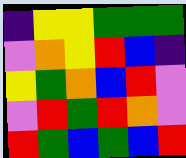[["indigo", "yellow", "yellow", "green", "green", "green"], ["violet", "orange", "yellow", "red", "blue", "indigo"], ["yellow", "green", "orange", "blue", "red", "violet"], ["violet", "red", "green", "red", "orange", "violet"], ["red", "green", "blue", "green", "blue", "red"]]